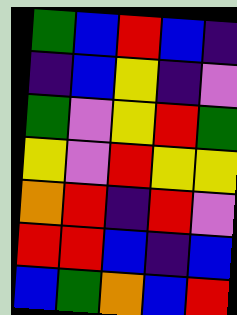[["green", "blue", "red", "blue", "indigo"], ["indigo", "blue", "yellow", "indigo", "violet"], ["green", "violet", "yellow", "red", "green"], ["yellow", "violet", "red", "yellow", "yellow"], ["orange", "red", "indigo", "red", "violet"], ["red", "red", "blue", "indigo", "blue"], ["blue", "green", "orange", "blue", "red"]]